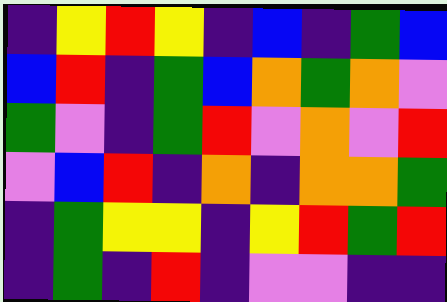[["indigo", "yellow", "red", "yellow", "indigo", "blue", "indigo", "green", "blue"], ["blue", "red", "indigo", "green", "blue", "orange", "green", "orange", "violet"], ["green", "violet", "indigo", "green", "red", "violet", "orange", "violet", "red"], ["violet", "blue", "red", "indigo", "orange", "indigo", "orange", "orange", "green"], ["indigo", "green", "yellow", "yellow", "indigo", "yellow", "red", "green", "red"], ["indigo", "green", "indigo", "red", "indigo", "violet", "violet", "indigo", "indigo"]]